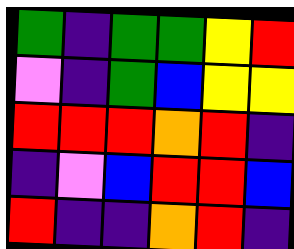[["green", "indigo", "green", "green", "yellow", "red"], ["violet", "indigo", "green", "blue", "yellow", "yellow"], ["red", "red", "red", "orange", "red", "indigo"], ["indigo", "violet", "blue", "red", "red", "blue"], ["red", "indigo", "indigo", "orange", "red", "indigo"]]